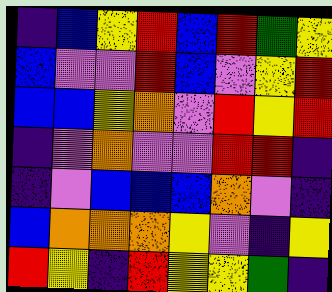[["indigo", "blue", "yellow", "red", "blue", "red", "green", "yellow"], ["blue", "violet", "violet", "red", "blue", "violet", "yellow", "red"], ["blue", "blue", "yellow", "orange", "violet", "red", "yellow", "red"], ["indigo", "violet", "orange", "violet", "violet", "red", "red", "indigo"], ["indigo", "violet", "blue", "blue", "blue", "orange", "violet", "indigo"], ["blue", "orange", "orange", "orange", "yellow", "violet", "indigo", "yellow"], ["red", "yellow", "indigo", "red", "yellow", "yellow", "green", "indigo"]]